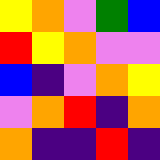[["yellow", "orange", "violet", "green", "blue"], ["red", "yellow", "orange", "violet", "violet"], ["blue", "indigo", "violet", "orange", "yellow"], ["violet", "orange", "red", "indigo", "orange"], ["orange", "indigo", "indigo", "red", "indigo"]]